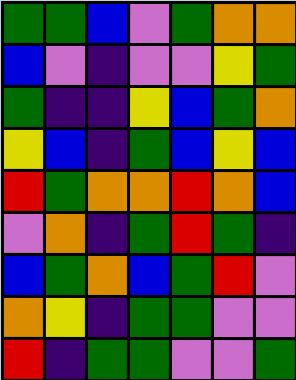[["green", "green", "blue", "violet", "green", "orange", "orange"], ["blue", "violet", "indigo", "violet", "violet", "yellow", "green"], ["green", "indigo", "indigo", "yellow", "blue", "green", "orange"], ["yellow", "blue", "indigo", "green", "blue", "yellow", "blue"], ["red", "green", "orange", "orange", "red", "orange", "blue"], ["violet", "orange", "indigo", "green", "red", "green", "indigo"], ["blue", "green", "orange", "blue", "green", "red", "violet"], ["orange", "yellow", "indigo", "green", "green", "violet", "violet"], ["red", "indigo", "green", "green", "violet", "violet", "green"]]